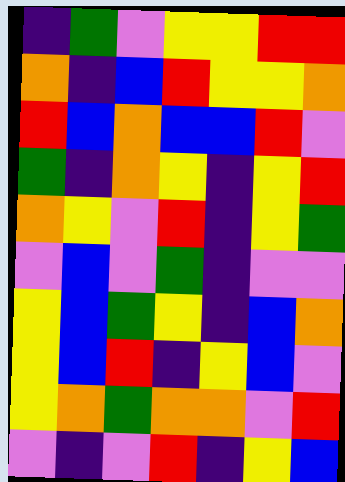[["indigo", "green", "violet", "yellow", "yellow", "red", "red"], ["orange", "indigo", "blue", "red", "yellow", "yellow", "orange"], ["red", "blue", "orange", "blue", "blue", "red", "violet"], ["green", "indigo", "orange", "yellow", "indigo", "yellow", "red"], ["orange", "yellow", "violet", "red", "indigo", "yellow", "green"], ["violet", "blue", "violet", "green", "indigo", "violet", "violet"], ["yellow", "blue", "green", "yellow", "indigo", "blue", "orange"], ["yellow", "blue", "red", "indigo", "yellow", "blue", "violet"], ["yellow", "orange", "green", "orange", "orange", "violet", "red"], ["violet", "indigo", "violet", "red", "indigo", "yellow", "blue"]]